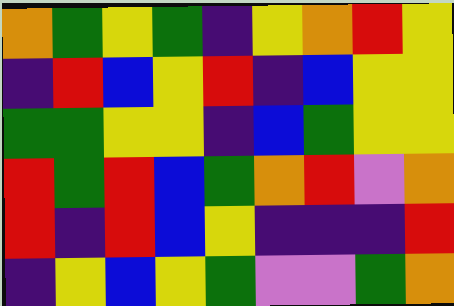[["orange", "green", "yellow", "green", "indigo", "yellow", "orange", "red", "yellow"], ["indigo", "red", "blue", "yellow", "red", "indigo", "blue", "yellow", "yellow"], ["green", "green", "yellow", "yellow", "indigo", "blue", "green", "yellow", "yellow"], ["red", "green", "red", "blue", "green", "orange", "red", "violet", "orange"], ["red", "indigo", "red", "blue", "yellow", "indigo", "indigo", "indigo", "red"], ["indigo", "yellow", "blue", "yellow", "green", "violet", "violet", "green", "orange"]]